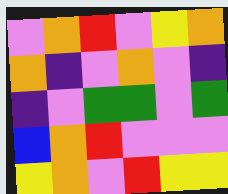[["violet", "orange", "red", "violet", "yellow", "orange"], ["orange", "indigo", "violet", "orange", "violet", "indigo"], ["indigo", "violet", "green", "green", "violet", "green"], ["blue", "orange", "red", "violet", "violet", "violet"], ["yellow", "orange", "violet", "red", "yellow", "yellow"]]